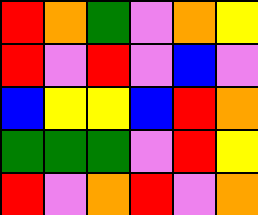[["red", "orange", "green", "violet", "orange", "yellow"], ["red", "violet", "red", "violet", "blue", "violet"], ["blue", "yellow", "yellow", "blue", "red", "orange"], ["green", "green", "green", "violet", "red", "yellow"], ["red", "violet", "orange", "red", "violet", "orange"]]